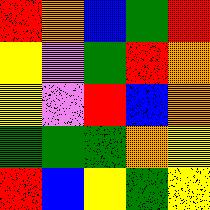[["red", "orange", "blue", "green", "red"], ["yellow", "violet", "green", "red", "orange"], ["yellow", "violet", "red", "blue", "orange"], ["green", "green", "green", "orange", "yellow"], ["red", "blue", "yellow", "green", "yellow"]]